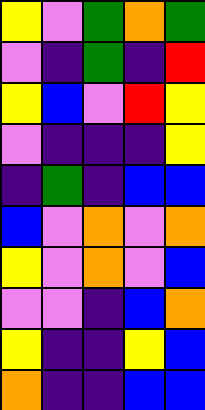[["yellow", "violet", "green", "orange", "green"], ["violet", "indigo", "green", "indigo", "red"], ["yellow", "blue", "violet", "red", "yellow"], ["violet", "indigo", "indigo", "indigo", "yellow"], ["indigo", "green", "indigo", "blue", "blue"], ["blue", "violet", "orange", "violet", "orange"], ["yellow", "violet", "orange", "violet", "blue"], ["violet", "violet", "indigo", "blue", "orange"], ["yellow", "indigo", "indigo", "yellow", "blue"], ["orange", "indigo", "indigo", "blue", "blue"]]